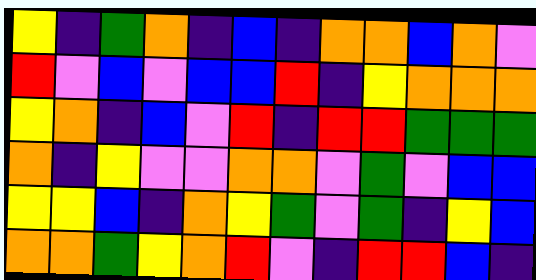[["yellow", "indigo", "green", "orange", "indigo", "blue", "indigo", "orange", "orange", "blue", "orange", "violet"], ["red", "violet", "blue", "violet", "blue", "blue", "red", "indigo", "yellow", "orange", "orange", "orange"], ["yellow", "orange", "indigo", "blue", "violet", "red", "indigo", "red", "red", "green", "green", "green"], ["orange", "indigo", "yellow", "violet", "violet", "orange", "orange", "violet", "green", "violet", "blue", "blue"], ["yellow", "yellow", "blue", "indigo", "orange", "yellow", "green", "violet", "green", "indigo", "yellow", "blue"], ["orange", "orange", "green", "yellow", "orange", "red", "violet", "indigo", "red", "red", "blue", "indigo"]]